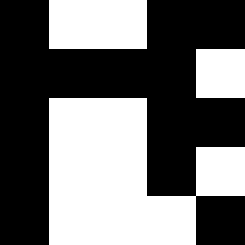[["black", "white", "white", "black", "black"], ["black", "black", "black", "black", "white"], ["black", "white", "white", "black", "black"], ["black", "white", "white", "black", "white"], ["black", "white", "white", "white", "black"]]